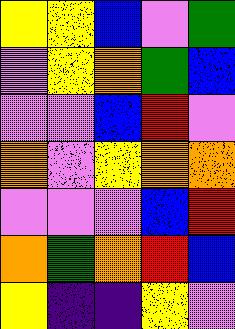[["yellow", "yellow", "blue", "violet", "green"], ["violet", "yellow", "orange", "green", "blue"], ["violet", "violet", "blue", "red", "violet"], ["orange", "violet", "yellow", "orange", "orange"], ["violet", "violet", "violet", "blue", "red"], ["orange", "green", "orange", "red", "blue"], ["yellow", "indigo", "indigo", "yellow", "violet"]]